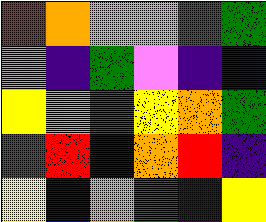[["red", "orange", "violet", "violet", "green", "green"], ["violet", "indigo", "green", "violet", "indigo", "blue"], ["yellow", "orange", "green", "yellow", "orange", "green"], ["green", "red", "blue", "orange", "red", "indigo"], ["yellow", "blue", "orange", "green", "indigo", "yellow"]]